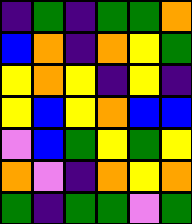[["indigo", "green", "indigo", "green", "green", "orange"], ["blue", "orange", "indigo", "orange", "yellow", "green"], ["yellow", "orange", "yellow", "indigo", "yellow", "indigo"], ["yellow", "blue", "yellow", "orange", "blue", "blue"], ["violet", "blue", "green", "yellow", "green", "yellow"], ["orange", "violet", "indigo", "orange", "yellow", "orange"], ["green", "indigo", "green", "green", "violet", "green"]]